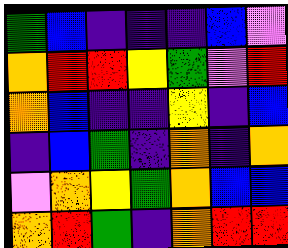[["green", "blue", "indigo", "indigo", "indigo", "blue", "violet"], ["orange", "red", "red", "yellow", "green", "violet", "red"], ["orange", "blue", "indigo", "indigo", "yellow", "indigo", "blue"], ["indigo", "blue", "green", "indigo", "orange", "indigo", "orange"], ["violet", "orange", "yellow", "green", "orange", "blue", "blue"], ["orange", "red", "green", "indigo", "orange", "red", "red"]]